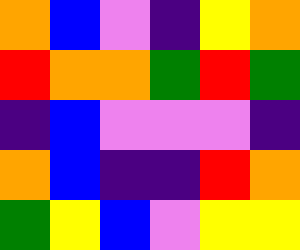[["orange", "blue", "violet", "indigo", "yellow", "orange"], ["red", "orange", "orange", "green", "red", "green"], ["indigo", "blue", "violet", "violet", "violet", "indigo"], ["orange", "blue", "indigo", "indigo", "red", "orange"], ["green", "yellow", "blue", "violet", "yellow", "yellow"]]